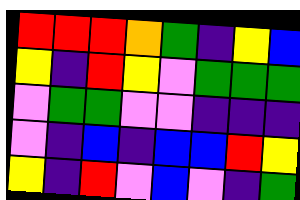[["red", "red", "red", "orange", "green", "indigo", "yellow", "blue"], ["yellow", "indigo", "red", "yellow", "violet", "green", "green", "green"], ["violet", "green", "green", "violet", "violet", "indigo", "indigo", "indigo"], ["violet", "indigo", "blue", "indigo", "blue", "blue", "red", "yellow"], ["yellow", "indigo", "red", "violet", "blue", "violet", "indigo", "green"]]